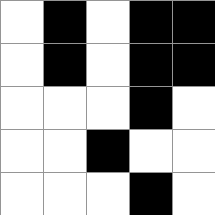[["white", "black", "white", "black", "black"], ["white", "black", "white", "black", "black"], ["white", "white", "white", "black", "white"], ["white", "white", "black", "white", "white"], ["white", "white", "white", "black", "white"]]